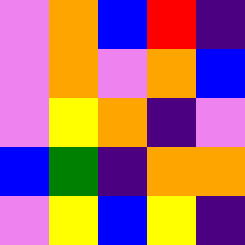[["violet", "orange", "blue", "red", "indigo"], ["violet", "orange", "violet", "orange", "blue"], ["violet", "yellow", "orange", "indigo", "violet"], ["blue", "green", "indigo", "orange", "orange"], ["violet", "yellow", "blue", "yellow", "indigo"]]